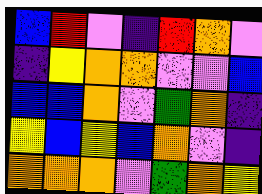[["blue", "red", "violet", "indigo", "red", "orange", "violet"], ["indigo", "yellow", "orange", "orange", "violet", "violet", "blue"], ["blue", "blue", "orange", "violet", "green", "orange", "indigo"], ["yellow", "blue", "yellow", "blue", "orange", "violet", "indigo"], ["orange", "orange", "orange", "violet", "green", "orange", "yellow"]]